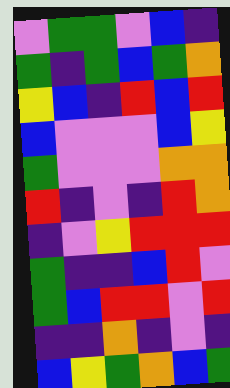[["violet", "green", "green", "violet", "blue", "indigo"], ["green", "indigo", "green", "blue", "green", "orange"], ["yellow", "blue", "indigo", "red", "blue", "red"], ["blue", "violet", "violet", "violet", "blue", "yellow"], ["green", "violet", "violet", "violet", "orange", "orange"], ["red", "indigo", "violet", "indigo", "red", "orange"], ["indigo", "violet", "yellow", "red", "red", "red"], ["green", "indigo", "indigo", "blue", "red", "violet"], ["green", "blue", "red", "red", "violet", "red"], ["indigo", "indigo", "orange", "indigo", "violet", "indigo"], ["blue", "yellow", "green", "orange", "blue", "green"]]